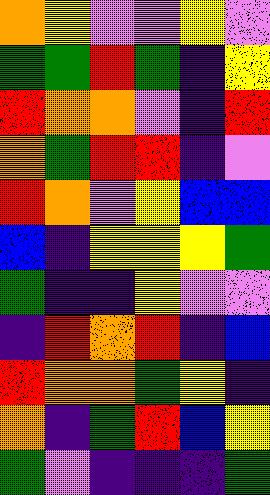[["orange", "yellow", "violet", "violet", "yellow", "violet"], ["green", "green", "red", "green", "indigo", "yellow"], ["red", "orange", "orange", "violet", "indigo", "red"], ["orange", "green", "red", "red", "indigo", "violet"], ["red", "orange", "violet", "yellow", "blue", "blue"], ["blue", "indigo", "yellow", "yellow", "yellow", "green"], ["green", "indigo", "indigo", "yellow", "violet", "violet"], ["indigo", "red", "orange", "red", "indigo", "blue"], ["red", "orange", "orange", "green", "yellow", "indigo"], ["orange", "indigo", "green", "red", "blue", "yellow"], ["green", "violet", "indigo", "indigo", "indigo", "green"]]